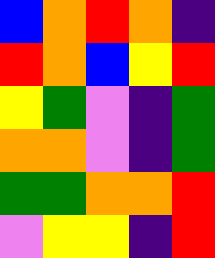[["blue", "orange", "red", "orange", "indigo"], ["red", "orange", "blue", "yellow", "red"], ["yellow", "green", "violet", "indigo", "green"], ["orange", "orange", "violet", "indigo", "green"], ["green", "green", "orange", "orange", "red"], ["violet", "yellow", "yellow", "indigo", "red"]]